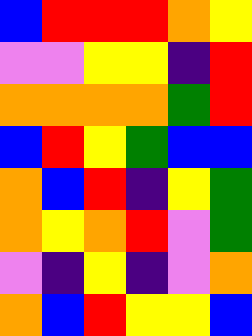[["blue", "red", "red", "red", "orange", "yellow"], ["violet", "violet", "yellow", "yellow", "indigo", "red"], ["orange", "orange", "orange", "orange", "green", "red"], ["blue", "red", "yellow", "green", "blue", "blue"], ["orange", "blue", "red", "indigo", "yellow", "green"], ["orange", "yellow", "orange", "red", "violet", "green"], ["violet", "indigo", "yellow", "indigo", "violet", "orange"], ["orange", "blue", "red", "yellow", "yellow", "blue"]]